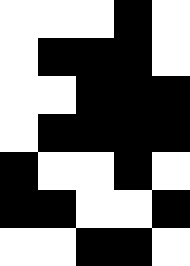[["white", "white", "white", "black", "white"], ["white", "black", "black", "black", "white"], ["white", "white", "black", "black", "black"], ["white", "black", "black", "black", "black"], ["black", "white", "white", "black", "white"], ["black", "black", "white", "white", "black"], ["white", "white", "black", "black", "white"]]